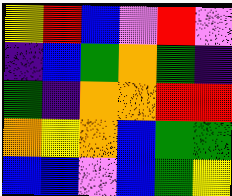[["yellow", "red", "blue", "violet", "red", "violet"], ["indigo", "blue", "green", "orange", "green", "indigo"], ["green", "indigo", "orange", "orange", "red", "red"], ["orange", "yellow", "orange", "blue", "green", "green"], ["blue", "blue", "violet", "blue", "green", "yellow"]]